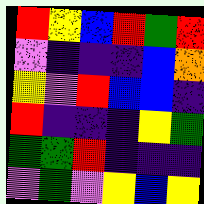[["red", "yellow", "blue", "red", "green", "red"], ["violet", "indigo", "indigo", "indigo", "blue", "orange"], ["yellow", "violet", "red", "blue", "blue", "indigo"], ["red", "indigo", "indigo", "indigo", "yellow", "green"], ["green", "green", "red", "indigo", "indigo", "indigo"], ["violet", "green", "violet", "yellow", "blue", "yellow"]]